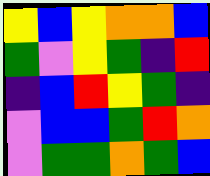[["yellow", "blue", "yellow", "orange", "orange", "blue"], ["green", "violet", "yellow", "green", "indigo", "red"], ["indigo", "blue", "red", "yellow", "green", "indigo"], ["violet", "blue", "blue", "green", "red", "orange"], ["violet", "green", "green", "orange", "green", "blue"]]